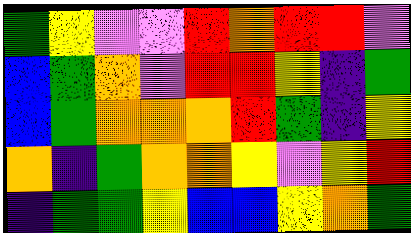[["green", "yellow", "violet", "violet", "red", "orange", "red", "red", "violet"], ["blue", "green", "orange", "violet", "red", "red", "yellow", "indigo", "green"], ["blue", "green", "orange", "orange", "orange", "red", "green", "indigo", "yellow"], ["orange", "indigo", "green", "orange", "orange", "yellow", "violet", "yellow", "red"], ["indigo", "green", "green", "yellow", "blue", "blue", "yellow", "orange", "green"]]